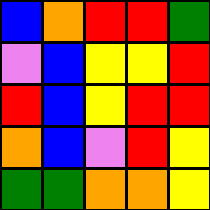[["blue", "orange", "red", "red", "green"], ["violet", "blue", "yellow", "yellow", "red"], ["red", "blue", "yellow", "red", "red"], ["orange", "blue", "violet", "red", "yellow"], ["green", "green", "orange", "orange", "yellow"]]